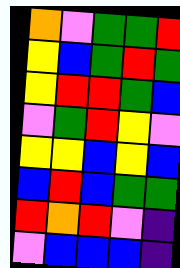[["orange", "violet", "green", "green", "red"], ["yellow", "blue", "green", "red", "green"], ["yellow", "red", "red", "green", "blue"], ["violet", "green", "red", "yellow", "violet"], ["yellow", "yellow", "blue", "yellow", "blue"], ["blue", "red", "blue", "green", "green"], ["red", "orange", "red", "violet", "indigo"], ["violet", "blue", "blue", "blue", "indigo"]]